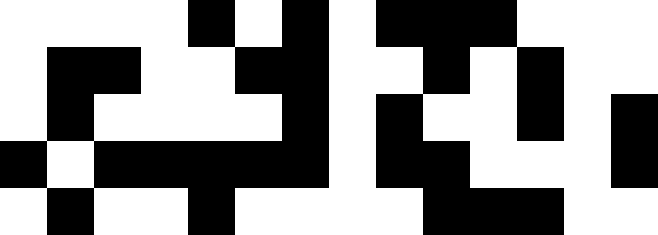[["white", "white", "white", "white", "black", "white", "black", "white", "black", "black", "black", "white", "white", "white"], ["white", "black", "black", "white", "white", "black", "black", "white", "white", "black", "white", "black", "white", "white"], ["white", "black", "white", "white", "white", "white", "black", "white", "black", "white", "white", "black", "white", "black"], ["black", "white", "black", "black", "black", "black", "black", "white", "black", "black", "white", "white", "white", "black"], ["white", "black", "white", "white", "black", "white", "white", "white", "white", "black", "black", "black", "white", "white"]]